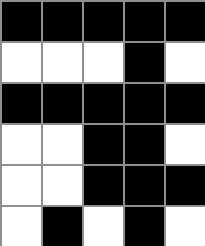[["black", "black", "black", "black", "black"], ["white", "white", "white", "black", "white"], ["black", "black", "black", "black", "black"], ["white", "white", "black", "black", "white"], ["white", "white", "black", "black", "black"], ["white", "black", "white", "black", "white"]]